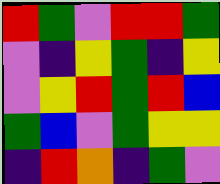[["red", "green", "violet", "red", "red", "green"], ["violet", "indigo", "yellow", "green", "indigo", "yellow"], ["violet", "yellow", "red", "green", "red", "blue"], ["green", "blue", "violet", "green", "yellow", "yellow"], ["indigo", "red", "orange", "indigo", "green", "violet"]]